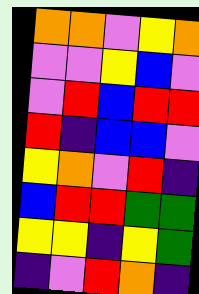[["orange", "orange", "violet", "yellow", "orange"], ["violet", "violet", "yellow", "blue", "violet"], ["violet", "red", "blue", "red", "red"], ["red", "indigo", "blue", "blue", "violet"], ["yellow", "orange", "violet", "red", "indigo"], ["blue", "red", "red", "green", "green"], ["yellow", "yellow", "indigo", "yellow", "green"], ["indigo", "violet", "red", "orange", "indigo"]]